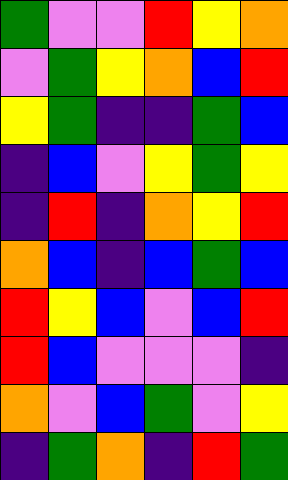[["green", "violet", "violet", "red", "yellow", "orange"], ["violet", "green", "yellow", "orange", "blue", "red"], ["yellow", "green", "indigo", "indigo", "green", "blue"], ["indigo", "blue", "violet", "yellow", "green", "yellow"], ["indigo", "red", "indigo", "orange", "yellow", "red"], ["orange", "blue", "indigo", "blue", "green", "blue"], ["red", "yellow", "blue", "violet", "blue", "red"], ["red", "blue", "violet", "violet", "violet", "indigo"], ["orange", "violet", "blue", "green", "violet", "yellow"], ["indigo", "green", "orange", "indigo", "red", "green"]]